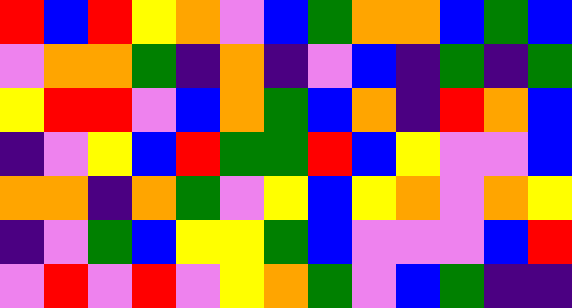[["red", "blue", "red", "yellow", "orange", "violet", "blue", "green", "orange", "orange", "blue", "green", "blue"], ["violet", "orange", "orange", "green", "indigo", "orange", "indigo", "violet", "blue", "indigo", "green", "indigo", "green"], ["yellow", "red", "red", "violet", "blue", "orange", "green", "blue", "orange", "indigo", "red", "orange", "blue"], ["indigo", "violet", "yellow", "blue", "red", "green", "green", "red", "blue", "yellow", "violet", "violet", "blue"], ["orange", "orange", "indigo", "orange", "green", "violet", "yellow", "blue", "yellow", "orange", "violet", "orange", "yellow"], ["indigo", "violet", "green", "blue", "yellow", "yellow", "green", "blue", "violet", "violet", "violet", "blue", "red"], ["violet", "red", "violet", "red", "violet", "yellow", "orange", "green", "violet", "blue", "green", "indigo", "indigo"]]